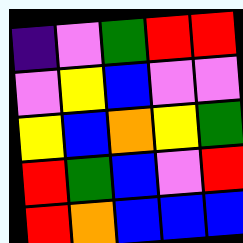[["indigo", "violet", "green", "red", "red"], ["violet", "yellow", "blue", "violet", "violet"], ["yellow", "blue", "orange", "yellow", "green"], ["red", "green", "blue", "violet", "red"], ["red", "orange", "blue", "blue", "blue"]]